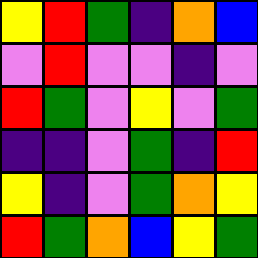[["yellow", "red", "green", "indigo", "orange", "blue"], ["violet", "red", "violet", "violet", "indigo", "violet"], ["red", "green", "violet", "yellow", "violet", "green"], ["indigo", "indigo", "violet", "green", "indigo", "red"], ["yellow", "indigo", "violet", "green", "orange", "yellow"], ["red", "green", "orange", "blue", "yellow", "green"]]